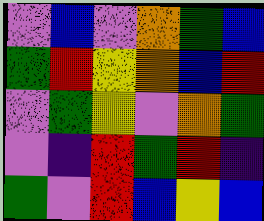[["violet", "blue", "violet", "orange", "green", "blue"], ["green", "red", "yellow", "orange", "blue", "red"], ["violet", "green", "yellow", "violet", "orange", "green"], ["violet", "indigo", "red", "green", "red", "indigo"], ["green", "violet", "red", "blue", "yellow", "blue"]]